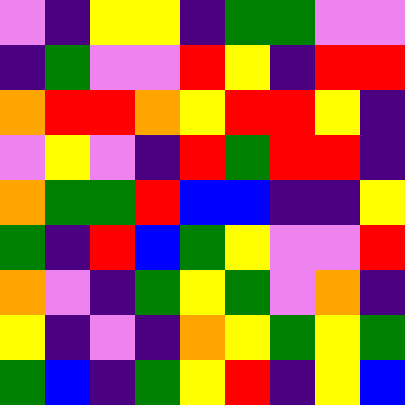[["violet", "indigo", "yellow", "yellow", "indigo", "green", "green", "violet", "violet"], ["indigo", "green", "violet", "violet", "red", "yellow", "indigo", "red", "red"], ["orange", "red", "red", "orange", "yellow", "red", "red", "yellow", "indigo"], ["violet", "yellow", "violet", "indigo", "red", "green", "red", "red", "indigo"], ["orange", "green", "green", "red", "blue", "blue", "indigo", "indigo", "yellow"], ["green", "indigo", "red", "blue", "green", "yellow", "violet", "violet", "red"], ["orange", "violet", "indigo", "green", "yellow", "green", "violet", "orange", "indigo"], ["yellow", "indigo", "violet", "indigo", "orange", "yellow", "green", "yellow", "green"], ["green", "blue", "indigo", "green", "yellow", "red", "indigo", "yellow", "blue"]]